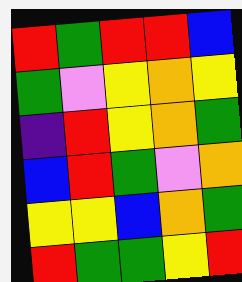[["red", "green", "red", "red", "blue"], ["green", "violet", "yellow", "orange", "yellow"], ["indigo", "red", "yellow", "orange", "green"], ["blue", "red", "green", "violet", "orange"], ["yellow", "yellow", "blue", "orange", "green"], ["red", "green", "green", "yellow", "red"]]